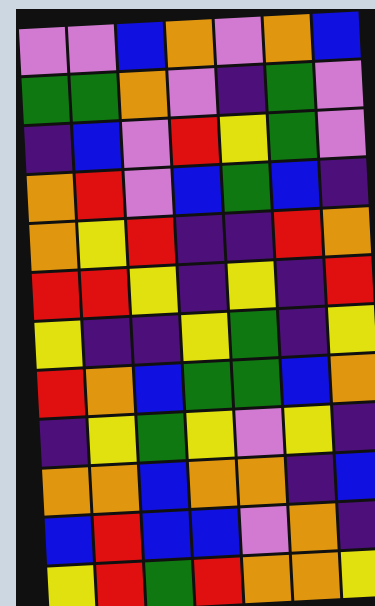[["violet", "violet", "blue", "orange", "violet", "orange", "blue"], ["green", "green", "orange", "violet", "indigo", "green", "violet"], ["indigo", "blue", "violet", "red", "yellow", "green", "violet"], ["orange", "red", "violet", "blue", "green", "blue", "indigo"], ["orange", "yellow", "red", "indigo", "indigo", "red", "orange"], ["red", "red", "yellow", "indigo", "yellow", "indigo", "red"], ["yellow", "indigo", "indigo", "yellow", "green", "indigo", "yellow"], ["red", "orange", "blue", "green", "green", "blue", "orange"], ["indigo", "yellow", "green", "yellow", "violet", "yellow", "indigo"], ["orange", "orange", "blue", "orange", "orange", "indigo", "blue"], ["blue", "red", "blue", "blue", "violet", "orange", "indigo"], ["yellow", "red", "green", "red", "orange", "orange", "yellow"]]